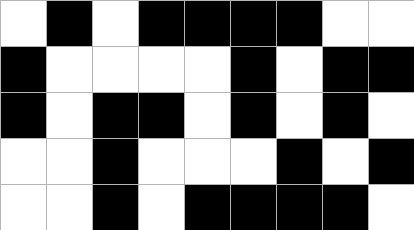[["white", "black", "white", "black", "black", "black", "black", "white", "white"], ["black", "white", "white", "white", "white", "black", "white", "black", "black"], ["black", "white", "black", "black", "white", "black", "white", "black", "white"], ["white", "white", "black", "white", "white", "white", "black", "white", "black"], ["white", "white", "black", "white", "black", "black", "black", "black", "white"]]